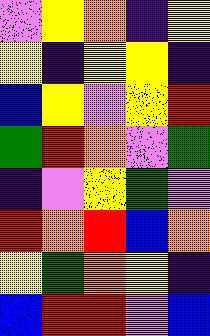[["violet", "yellow", "orange", "indigo", "yellow"], ["yellow", "indigo", "yellow", "yellow", "indigo"], ["blue", "yellow", "violet", "yellow", "red"], ["green", "red", "orange", "violet", "green"], ["indigo", "violet", "yellow", "green", "violet"], ["red", "orange", "red", "blue", "orange"], ["yellow", "green", "orange", "yellow", "indigo"], ["blue", "red", "red", "violet", "blue"]]